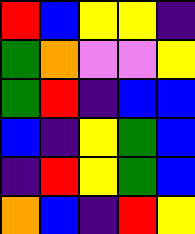[["red", "blue", "yellow", "yellow", "indigo"], ["green", "orange", "violet", "violet", "yellow"], ["green", "red", "indigo", "blue", "blue"], ["blue", "indigo", "yellow", "green", "blue"], ["indigo", "red", "yellow", "green", "blue"], ["orange", "blue", "indigo", "red", "yellow"]]